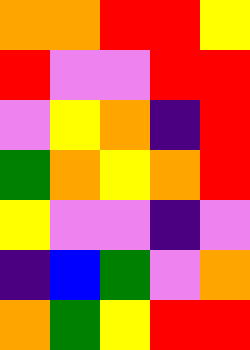[["orange", "orange", "red", "red", "yellow"], ["red", "violet", "violet", "red", "red"], ["violet", "yellow", "orange", "indigo", "red"], ["green", "orange", "yellow", "orange", "red"], ["yellow", "violet", "violet", "indigo", "violet"], ["indigo", "blue", "green", "violet", "orange"], ["orange", "green", "yellow", "red", "red"]]